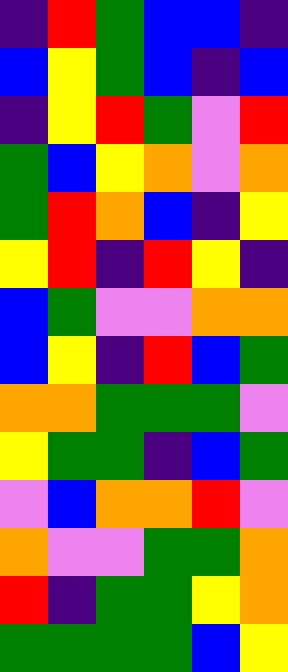[["indigo", "red", "green", "blue", "blue", "indigo"], ["blue", "yellow", "green", "blue", "indigo", "blue"], ["indigo", "yellow", "red", "green", "violet", "red"], ["green", "blue", "yellow", "orange", "violet", "orange"], ["green", "red", "orange", "blue", "indigo", "yellow"], ["yellow", "red", "indigo", "red", "yellow", "indigo"], ["blue", "green", "violet", "violet", "orange", "orange"], ["blue", "yellow", "indigo", "red", "blue", "green"], ["orange", "orange", "green", "green", "green", "violet"], ["yellow", "green", "green", "indigo", "blue", "green"], ["violet", "blue", "orange", "orange", "red", "violet"], ["orange", "violet", "violet", "green", "green", "orange"], ["red", "indigo", "green", "green", "yellow", "orange"], ["green", "green", "green", "green", "blue", "yellow"]]